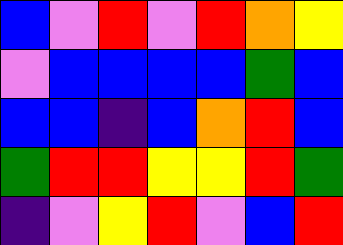[["blue", "violet", "red", "violet", "red", "orange", "yellow"], ["violet", "blue", "blue", "blue", "blue", "green", "blue"], ["blue", "blue", "indigo", "blue", "orange", "red", "blue"], ["green", "red", "red", "yellow", "yellow", "red", "green"], ["indigo", "violet", "yellow", "red", "violet", "blue", "red"]]